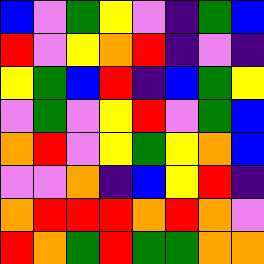[["blue", "violet", "green", "yellow", "violet", "indigo", "green", "blue"], ["red", "violet", "yellow", "orange", "red", "indigo", "violet", "indigo"], ["yellow", "green", "blue", "red", "indigo", "blue", "green", "yellow"], ["violet", "green", "violet", "yellow", "red", "violet", "green", "blue"], ["orange", "red", "violet", "yellow", "green", "yellow", "orange", "blue"], ["violet", "violet", "orange", "indigo", "blue", "yellow", "red", "indigo"], ["orange", "red", "red", "red", "orange", "red", "orange", "violet"], ["red", "orange", "green", "red", "green", "green", "orange", "orange"]]